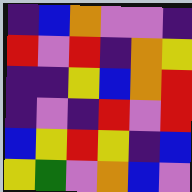[["indigo", "blue", "orange", "violet", "violet", "indigo"], ["red", "violet", "red", "indigo", "orange", "yellow"], ["indigo", "indigo", "yellow", "blue", "orange", "red"], ["indigo", "violet", "indigo", "red", "violet", "red"], ["blue", "yellow", "red", "yellow", "indigo", "blue"], ["yellow", "green", "violet", "orange", "blue", "violet"]]